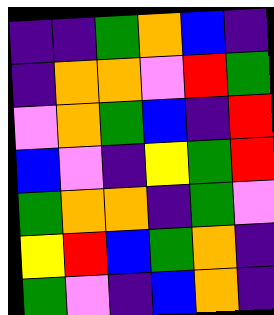[["indigo", "indigo", "green", "orange", "blue", "indigo"], ["indigo", "orange", "orange", "violet", "red", "green"], ["violet", "orange", "green", "blue", "indigo", "red"], ["blue", "violet", "indigo", "yellow", "green", "red"], ["green", "orange", "orange", "indigo", "green", "violet"], ["yellow", "red", "blue", "green", "orange", "indigo"], ["green", "violet", "indigo", "blue", "orange", "indigo"]]